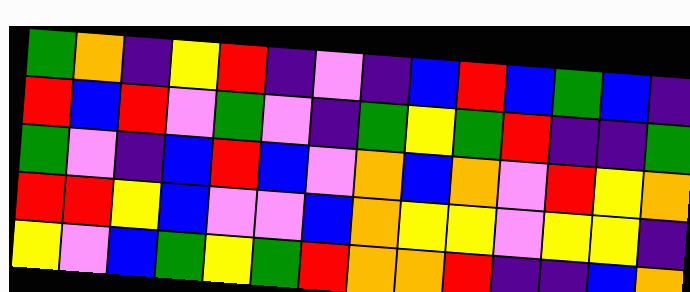[["green", "orange", "indigo", "yellow", "red", "indigo", "violet", "indigo", "blue", "red", "blue", "green", "blue", "indigo"], ["red", "blue", "red", "violet", "green", "violet", "indigo", "green", "yellow", "green", "red", "indigo", "indigo", "green"], ["green", "violet", "indigo", "blue", "red", "blue", "violet", "orange", "blue", "orange", "violet", "red", "yellow", "orange"], ["red", "red", "yellow", "blue", "violet", "violet", "blue", "orange", "yellow", "yellow", "violet", "yellow", "yellow", "indigo"], ["yellow", "violet", "blue", "green", "yellow", "green", "red", "orange", "orange", "red", "indigo", "indigo", "blue", "orange"]]